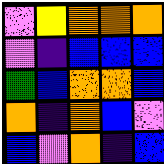[["violet", "yellow", "orange", "orange", "orange"], ["violet", "indigo", "blue", "blue", "blue"], ["green", "blue", "orange", "orange", "blue"], ["orange", "indigo", "orange", "blue", "violet"], ["blue", "violet", "orange", "indigo", "blue"]]